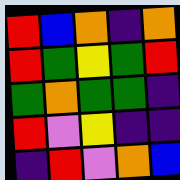[["red", "blue", "orange", "indigo", "orange"], ["red", "green", "yellow", "green", "red"], ["green", "orange", "green", "green", "indigo"], ["red", "violet", "yellow", "indigo", "indigo"], ["indigo", "red", "violet", "orange", "blue"]]